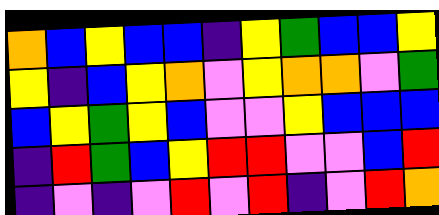[["orange", "blue", "yellow", "blue", "blue", "indigo", "yellow", "green", "blue", "blue", "yellow"], ["yellow", "indigo", "blue", "yellow", "orange", "violet", "yellow", "orange", "orange", "violet", "green"], ["blue", "yellow", "green", "yellow", "blue", "violet", "violet", "yellow", "blue", "blue", "blue"], ["indigo", "red", "green", "blue", "yellow", "red", "red", "violet", "violet", "blue", "red"], ["indigo", "violet", "indigo", "violet", "red", "violet", "red", "indigo", "violet", "red", "orange"]]